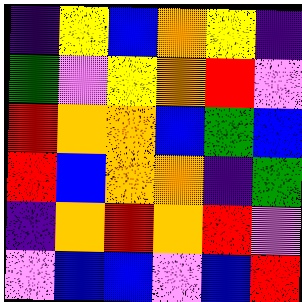[["indigo", "yellow", "blue", "orange", "yellow", "indigo"], ["green", "violet", "yellow", "orange", "red", "violet"], ["red", "orange", "orange", "blue", "green", "blue"], ["red", "blue", "orange", "orange", "indigo", "green"], ["indigo", "orange", "red", "orange", "red", "violet"], ["violet", "blue", "blue", "violet", "blue", "red"]]